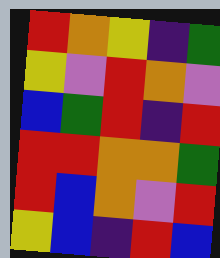[["red", "orange", "yellow", "indigo", "green"], ["yellow", "violet", "red", "orange", "violet"], ["blue", "green", "red", "indigo", "red"], ["red", "red", "orange", "orange", "green"], ["red", "blue", "orange", "violet", "red"], ["yellow", "blue", "indigo", "red", "blue"]]